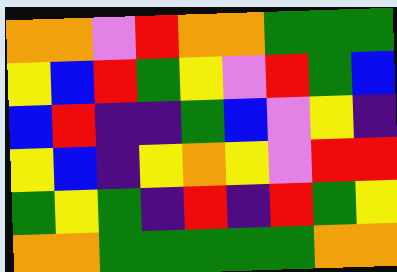[["orange", "orange", "violet", "red", "orange", "orange", "green", "green", "green"], ["yellow", "blue", "red", "green", "yellow", "violet", "red", "green", "blue"], ["blue", "red", "indigo", "indigo", "green", "blue", "violet", "yellow", "indigo"], ["yellow", "blue", "indigo", "yellow", "orange", "yellow", "violet", "red", "red"], ["green", "yellow", "green", "indigo", "red", "indigo", "red", "green", "yellow"], ["orange", "orange", "green", "green", "green", "green", "green", "orange", "orange"]]